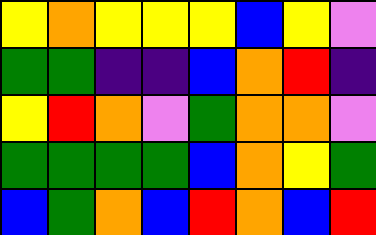[["yellow", "orange", "yellow", "yellow", "yellow", "blue", "yellow", "violet"], ["green", "green", "indigo", "indigo", "blue", "orange", "red", "indigo"], ["yellow", "red", "orange", "violet", "green", "orange", "orange", "violet"], ["green", "green", "green", "green", "blue", "orange", "yellow", "green"], ["blue", "green", "orange", "blue", "red", "orange", "blue", "red"]]